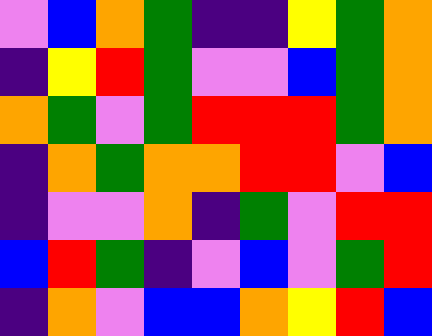[["violet", "blue", "orange", "green", "indigo", "indigo", "yellow", "green", "orange"], ["indigo", "yellow", "red", "green", "violet", "violet", "blue", "green", "orange"], ["orange", "green", "violet", "green", "red", "red", "red", "green", "orange"], ["indigo", "orange", "green", "orange", "orange", "red", "red", "violet", "blue"], ["indigo", "violet", "violet", "orange", "indigo", "green", "violet", "red", "red"], ["blue", "red", "green", "indigo", "violet", "blue", "violet", "green", "red"], ["indigo", "orange", "violet", "blue", "blue", "orange", "yellow", "red", "blue"]]